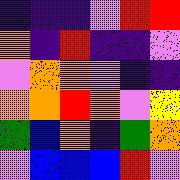[["indigo", "indigo", "indigo", "violet", "red", "red"], ["orange", "indigo", "red", "indigo", "indigo", "violet"], ["violet", "orange", "orange", "violet", "indigo", "indigo"], ["orange", "orange", "red", "orange", "violet", "yellow"], ["green", "blue", "orange", "indigo", "green", "orange"], ["violet", "blue", "blue", "blue", "red", "violet"]]